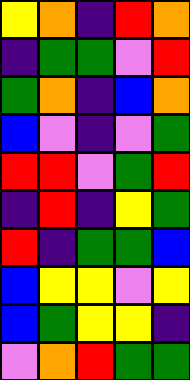[["yellow", "orange", "indigo", "red", "orange"], ["indigo", "green", "green", "violet", "red"], ["green", "orange", "indigo", "blue", "orange"], ["blue", "violet", "indigo", "violet", "green"], ["red", "red", "violet", "green", "red"], ["indigo", "red", "indigo", "yellow", "green"], ["red", "indigo", "green", "green", "blue"], ["blue", "yellow", "yellow", "violet", "yellow"], ["blue", "green", "yellow", "yellow", "indigo"], ["violet", "orange", "red", "green", "green"]]